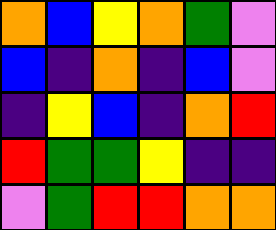[["orange", "blue", "yellow", "orange", "green", "violet"], ["blue", "indigo", "orange", "indigo", "blue", "violet"], ["indigo", "yellow", "blue", "indigo", "orange", "red"], ["red", "green", "green", "yellow", "indigo", "indigo"], ["violet", "green", "red", "red", "orange", "orange"]]